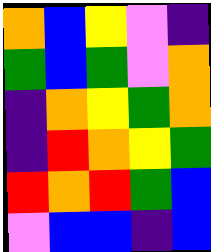[["orange", "blue", "yellow", "violet", "indigo"], ["green", "blue", "green", "violet", "orange"], ["indigo", "orange", "yellow", "green", "orange"], ["indigo", "red", "orange", "yellow", "green"], ["red", "orange", "red", "green", "blue"], ["violet", "blue", "blue", "indigo", "blue"]]